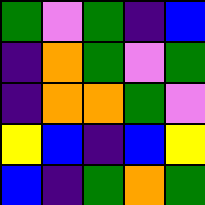[["green", "violet", "green", "indigo", "blue"], ["indigo", "orange", "green", "violet", "green"], ["indigo", "orange", "orange", "green", "violet"], ["yellow", "blue", "indigo", "blue", "yellow"], ["blue", "indigo", "green", "orange", "green"]]